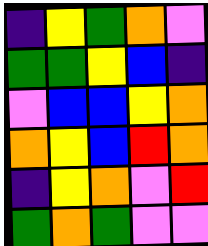[["indigo", "yellow", "green", "orange", "violet"], ["green", "green", "yellow", "blue", "indigo"], ["violet", "blue", "blue", "yellow", "orange"], ["orange", "yellow", "blue", "red", "orange"], ["indigo", "yellow", "orange", "violet", "red"], ["green", "orange", "green", "violet", "violet"]]